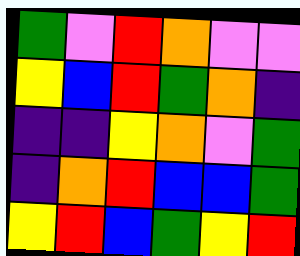[["green", "violet", "red", "orange", "violet", "violet"], ["yellow", "blue", "red", "green", "orange", "indigo"], ["indigo", "indigo", "yellow", "orange", "violet", "green"], ["indigo", "orange", "red", "blue", "blue", "green"], ["yellow", "red", "blue", "green", "yellow", "red"]]